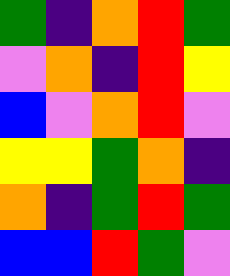[["green", "indigo", "orange", "red", "green"], ["violet", "orange", "indigo", "red", "yellow"], ["blue", "violet", "orange", "red", "violet"], ["yellow", "yellow", "green", "orange", "indigo"], ["orange", "indigo", "green", "red", "green"], ["blue", "blue", "red", "green", "violet"]]